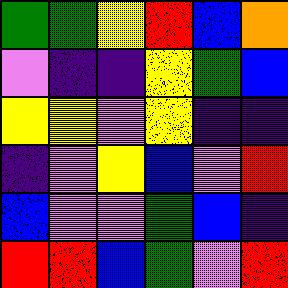[["green", "green", "yellow", "red", "blue", "orange"], ["violet", "indigo", "indigo", "yellow", "green", "blue"], ["yellow", "yellow", "violet", "yellow", "indigo", "indigo"], ["indigo", "violet", "yellow", "blue", "violet", "red"], ["blue", "violet", "violet", "green", "blue", "indigo"], ["red", "red", "blue", "green", "violet", "red"]]